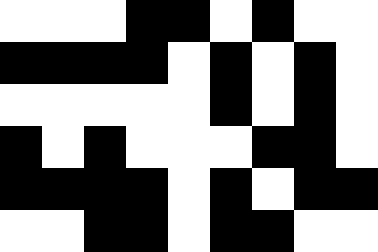[["white", "white", "white", "black", "black", "white", "black", "white", "white"], ["black", "black", "black", "black", "white", "black", "white", "black", "white"], ["white", "white", "white", "white", "white", "black", "white", "black", "white"], ["black", "white", "black", "white", "white", "white", "black", "black", "white"], ["black", "black", "black", "black", "white", "black", "white", "black", "black"], ["white", "white", "black", "black", "white", "black", "black", "white", "white"]]